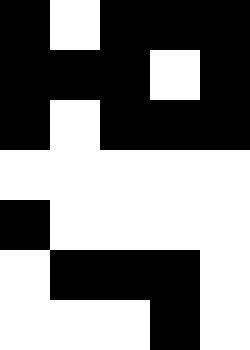[["black", "white", "black", "black", "black"], ["black", "black", "black", "white", "black"], ["black", "white", "black", "black", "black"], ["white", "white", "white", "white", "white"], ["black", "white", "white", "white", "white"], ["white", "black", "black", "black", "white"], ["white", "white", "white", "black", "white"]]